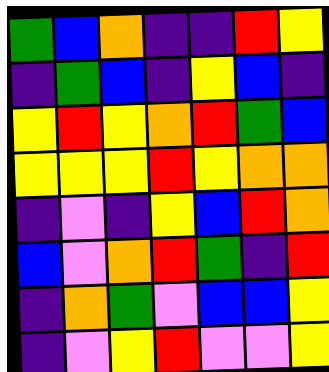[["green", "blue", "orange", "indigo", "indigo", "red", "yellow"], ["indigo", "green", "blue", "indigo", "yellow", "blue", "indigo"], ["yellow", "red", "yellow", "orange", "red", "green", "blue"], ["yellow", "yellow", "yellow", "red", "yellow", "orange", "orange"], ["indigo", "violet", "indigo", "yellow", "blue", "red", "orange"], ["blue", "violet", "orange", "red", "green", "indigo", "red"], ["indigo", "orange", "green", "violet", "blue", "blue", "yellow"], ["indigo", "violet", "yellow", "red", "violet", "violet", "yellow"]]